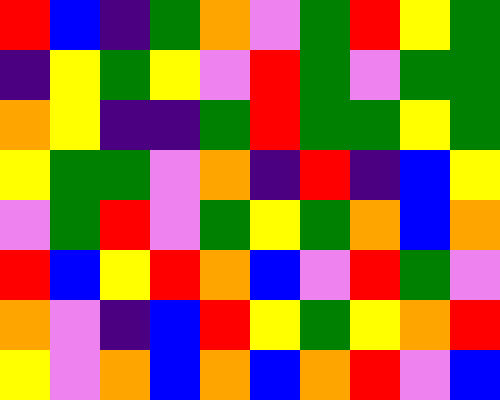[["red", "blue", "indigo", "green", "orange", "violet", "green", "red", "yellow", "green"], ["indigo", "yellow", "green", "yellow", "violet", "red", "green", "violet", "green", "green"], ["orange", "yellow", "indigo", "indigo", "green", "red", "green", "green", "yellow", "green"], ["yellow", "green", "green", "violet", "orange", "indigo", "red", "indigo", "blue", "yellow"], ["violet", "green", "red", "violet", "green", "yellow", "green", "orange", "blue", "orange"], ["red", "blue", "yellow", "red", "orange", "blue", "violet", "red", "green", "violet"], ["orange", "violet", "indigo", "blue", "red", "yellow", "green", "yellow", "orange", "red"], ["yellow", "violet", "orange", "blue", "orange", "blue", "orange", "red", "violet", "blue"]]